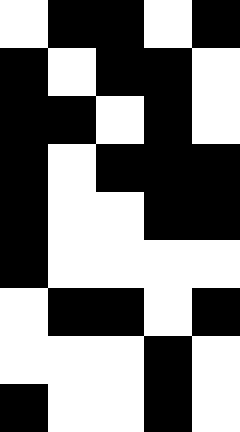[["white", "black", "black", "white", "black"], ["black", "white", "black", "black", "white"], ["black", "black", "white", "black", "white"], ["black", "white", "black", "black", "black"], ["black", "white", "white", "black", "black"], ["black", "white", "white", "white", "white"], ["white", "black", "black", "white", "black"], ["white", "white", "white", "black", "white"], ["black", "white", "white", "black", "white"]]